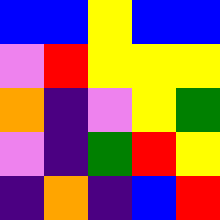[["blue", "blue", "yellow", "blue", "blue"], ["violet", "red", "yellow", "yellow", "yellow"], ["orange", "indigo", "violet", "yellow", "green"], ["violet", "indigo", "green", "red", "yellow"], ["indigo", "orange", "indigo", "blue", "red"]]